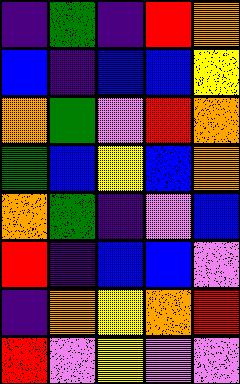[["indigo", "green", "indigo", "red", "orange"], ["blue", "indigo", "blue", "blue", "yellow"], ["orange", "green", "violet", "red", "orange"], ["green", "blue", "yellow", "blue", "orange"], ["orange", "green", "indigo", "violet", "blue"], ["red", "indigo", "blue", "blue", "violet"], ["indigo", "orange", "yellow", "orange", "red"], ["red", "violet", "yellow", "violet", "violet"]]